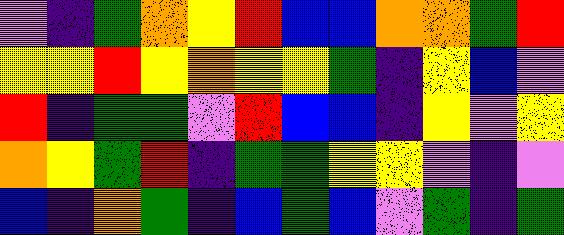[["violet", "indigo", "green", "orange", "yellow", "red", "blue", "blue", "orange", "orange", "green", "red"], ["yellow", "yellow", "red", "yellow", "orange", "yellow", "yellow", "green", "indigo", "yellow", "blue", "violet"], ["red", "indigo", "green", "green", "violet", "red", "blue", "blue", "indigo", "yellow", "violet", "yellow"], ["orange", "yellow", "green", "red", "indigo", "green", "green", "yellow", "yellow", "violet", "indigo", "violet"], ["blue", "indigo", "orange", "green", "indigo", "blue", "green", "blue", "violet", "green", "indigo", "green"]]